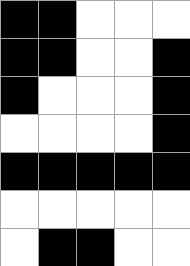[["black", "black", "white", "white", "white"], ["black", "black", "white", "white", "black"], ["black", "white", "white", "white", "black"], ["white", "white", "white", "white", "black"], ["black", "black", "black", "black", "black"], ["white", "white", "white", "white", "white"], ["white", "black", "black", "white", "white"]]